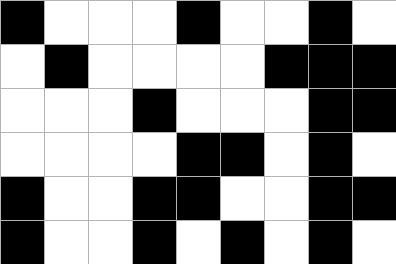[["black", "white", "white", "white", "black", "white", "white", "black", "white"], ["white", "black", "white", "white", "white", "white", "black", "black", "black"], ["white", "white", "white", "black", "white", "white", "white", "black", "black"], ["white", "white", "white", "white", "black", "black", "white", "black", "white"], ["black", "white", "white", "black", "black", "white", "white", "black", "black"], ["black", "white", "white", "black", "white", "black", "white", "black", "white"]]